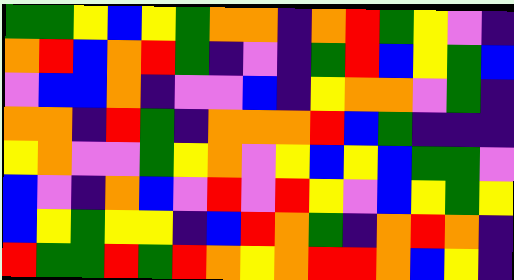[["green", "green", "yellow", "blue", "yellow", "green", "orange", "orange", "indigo", "orange", "red", "green", "yellow", "violet", "indigo"], ["orange", "red", "blue", "orange", "red", "green", "indigo", "violet", "indigo", "green", "red", "blue", "yellow", "green", "blue"], ["violet", "blue", "blue", "orange", "indigo", "violet", "violet", "blue", "indigo", "yellow", "orange", "orange", "violet", "green", "indigo"], ["orange", "orange", "indigo", "red", "green", "indigo", "orange", "orange", "orange", "red", "blue", "green", "indigo", "indigo", "indigo"], ["yellow", "orange", "violet", "violet", "green", "yellow", "orange", "violet", "yellow", "blue", "yellow", "blue", "green", "green", "violet"], ["blue", "violet", "indigo", "orange", "blue", "violet", "red", "violet", "red", "yellow", "violet", "blue", "yellow", "green", "yellow"], ["blue", "yellow", "green", "yellow", "yellow", "indigo", "blue", "red", "orange", "green", "indigo", "orange", "red", "orange", "indigo"], ["red", "green", "green", "red", "green", "red", "orange", "yellow", "orange", "red", "red", "orange", "blue", "yellow", "indigo"]]